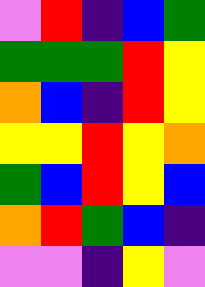[["violet", "red", "indigo", "blue", "green"], ["green", "green", "green", "red", "yellow"], ["orange", "blue", "indigo", "red", "yellow"], ["yellow", "yellow", "red", "yellow", "orange"], ["green", "blue", "red", "yellow", "blue"], ["orange", "red", "green", "blue", "indigo"], ["violet", "violet", "indigo", "yellow", "violet"]]